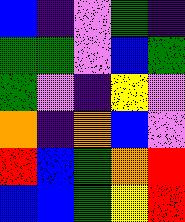[["blue", "indigo", "violet", "green", "indigo"], ["green", "green", "violet", "blue", "green"], ["green", "violet", "indigo", "yellow", "violet"], ["orange", "indigo", "orange", "blue", "violet"], ["red", "blue", "green", "orange", "red"], ["blue", "blue", "green", "yellow", "red"]]